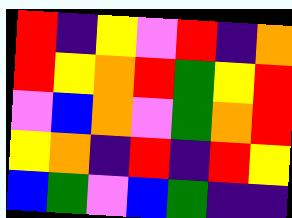[["red", "indigo", "yellow", "violet", "red", "indigo", "orange"], ["red", "yellow", "orange", "red", "green", "yellow", "red"], ["violet", "blue", "orange", "violet", "green", "orange", "red"], ["yellow", "orange", "indigo", "red", "indigo", "red", "yellow"], ["blue", "green", "violet", "blue", "green", "indigo", "indigo"]]